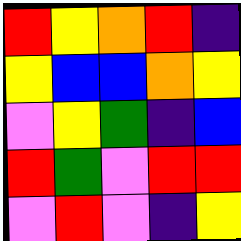[["red", "yellow", "orange", "red", "indigo"], ["yellow", "blue", "blue", "orange", "yellow"], ["violet", "yellow", "green", "indigo", "blue"], ["red", "green", "violet", "red", "red"], ["violet", "red", "violet", "indigo", "yellow"]]